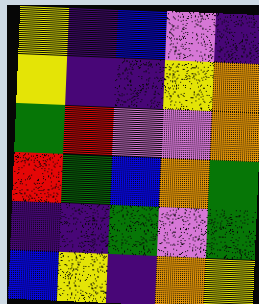[["yellow", "indigo", "blue", "violet", "indigo"], ["yellow", "indigo", "indigo", "yellow", "orange"], ["green", "red", "violet", "violet", "orange"], ["red", "green", "blue", "orange", "green"], ["indigo", "indigo", "green", "violet", "green"], ["blue", "yellow", "indigo", "orange", "yellow"]]